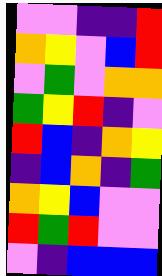[["violet", "violet", "indigo", "indigo", "red"], ["orange", "yellow", "violet", "blue", "red"], ["violet", "green", "violet", "orange", "orange"], ["green", "yellow", "red", "indigo", "violet"], ["red", "blue", "indigo", "orange", "yellow"], ["indigo", "blue", "orange", "indigo", "green"], ["orange", "yellow", "blue", "violet", "violet"], ["red", "green", "red", "violet", "violet"], ["violet", "indigo", "blue", "blue", "blue"]]